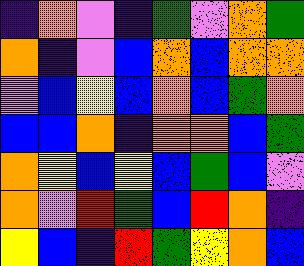[["indigo", "orange", "violet", "indigo", "green", "violet", "orange", "green"], ["orange", "indigo", "violet", "blue", "orange", "blue", "orange", "orange"], ["violet", "blue", "yellow", "blue", "orange", "blue", "green", "orange"], ["blue", "blue", "orange", "indigo", "orange", "orange", "blue", "green"], ["orange", "yellow", "blue", "yellow", "blue", "green", "blue", "violet"], ["orange", "violet", "red", "green", "blue", "red", "orange", "indigo"], ["yellow", "blue", "indigo", "red", "green", "yellow", "orange", "blue"]]